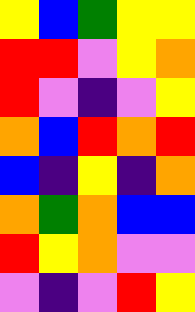[["yellow", "blue", "green", "yellow", "yellow"], ["red", "red", "violet", "yellow", "orange"], ["red", "violet", "indigo", "violet", "yellow"], ["orange", "blue", "red", "orange", "red"], ["blue", "indigo", "yellow", "indigo", "orange"], ["orange", "green", "orange", "blue", "blue"], ["red", "yellow", "orange", "violet", "violet"], ["violet", "indigo", "violet", "red", "yellow"]]